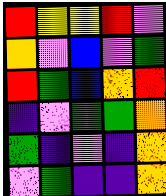[["red", "yellow", "yellow", "red", "violet"], ["orange", "violet", "blue", "violet", "green"], ["red", "green", "blue", "orange", "red"], ["indigo", "violet", "green", "green", "orange"], ["green", "indigo", "violet", "indigo", "orange"], ["violet", "green", "indigo", "indigo", "orange"]]